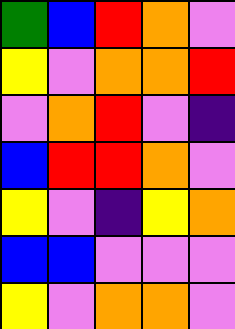[["green", "blue", "red", "orange", "violet"], ["yellow", "violet", "orange", "orange", "red"], ["violet", "orange", "red", "violet", "indigo"], ["blue", "red", "red", "orange", "violet"], ["yellow", "violet", "indigo", "yellow", "orange"], ["blue", "blue", "violet", "violet", "violet"], ["yellow", "violet", "orange", "orange", "violet"]]